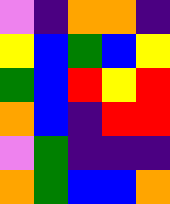[["violet", "indigo", "orange", "orange", "indigo"], ["yellow", "blue", "green", "blue", "yellow"], ["green", "blue", "red", "yellow", "red"], ["orange", "blue", "indigo", "red", "red"], ["violet", "green", "indigo", "indigo", "indigo"], ["orange", "green", "blue", "blue", "orange"]]